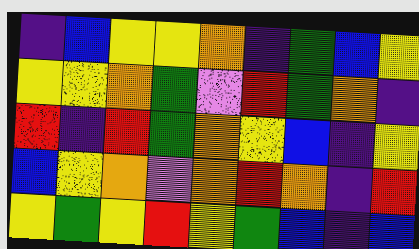[["indigo", "blue", "yellow", "yellow", "orange", "indigo", "green", "blue", "yellow"], ["yellow", "yellow", "orange", "green", "violet", "red", "green", "orange", "indigo"], ["red", "indigo", "red", "green", "orange", "yellow", "blue", "indigo", "yellow"], ["blue", "yellow", "orange", "violet", "orange", "red", "orange", "indigo", "red"], ["yellow", "green", "yellow", "red", "yellow", "green", "blue", "indigo", "blue"]]